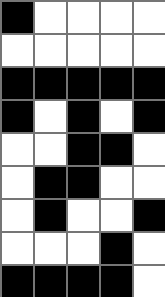[["black", "white", "white", "white", "white"], ["white", "white", "white", "white", "white"], ["black", "black", "black", "black", "black"], ["black", "white", "black", "white", "black"], ["white", "white", "black", "black", "white"], ["white", "black", "black", "white", "white"], ["white", "black", "white", "white", "black"], ["white", "white", "white", "black", "white"], ["black", "black", "black", "black", "white"]]